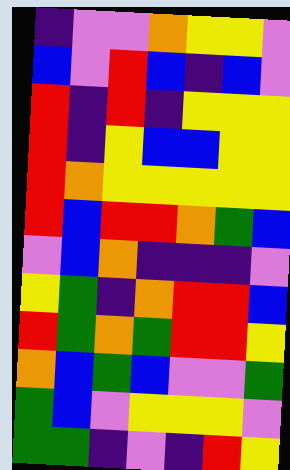[["indigo", "violet", "violet", "orange", "yellow", "yellow", "violet"], ["blue", "violet", "red", "blue", "indigo", "blue", "violet"], ["red", "indigo", "red", "indigo", "yellow", "yellow", "yellow"], ["red", "indigo", "yellow", "blue", "blue", "yellow", "yellow"], ["red", "orange", "yellow", "yellow", "yellow", "yellow", "yellow"], ["red", "blue", "red", "red", "orange", "green", "blue"], ["violet", "blue", "orange", "indigo", "indigo", "indigo", "violet"], ["yellow", "green", "indigo", "orange", "red", "red", "blue"], ["red", "green", "orange", "green", "red", "red", "yellow"], ["orange", "blue", "green", "blue", "violet", "violet", "green"], ["green", "blue", "violet", "yellow", "yellow", "yellow", "violet"], ["green", "green", "indigo", "violet", "indigo", "red", "yellow"]]